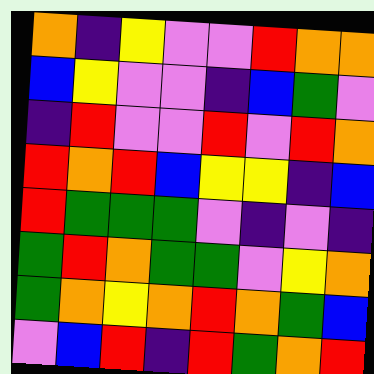[["orange", "indigo", "yellow", "violet", "violet", "red", "orange", "orange"], ["blue", "yellow", "violet", "violet", "indigo", "blue", "green", "violet"], ["indigo", "red", "violet", "violet", "red", "violet", "red", "orange"], ["red", "orange", "red", "blue", "yellow", "yellow", "indigo", "blue"], ["red", "green", "green", "green", "violet", "indigo", "violet", "indigo"], ["green", "red", "orange", "green", "green", "violet", "yellow", "orange"], ["green", "orange", "yellow", "orange", "red", "orange", "green", "blue"], ["violet", "blue", "red", "indigo", "red", "green", "orange", "red"]]